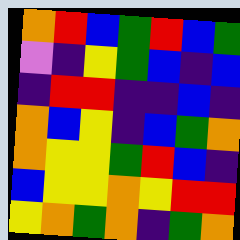[["orange", "red", "blue", "green", "red", "blue", "green"], ["violet", "indigo", "yellow", "green", "blue", "indigo", "blue"], ["indigo", "red", "red", "indigo", "indigo", "blue", "indigo"], ["orange", "blue", "yellow", "indigo", "blue", "green", "orange"], ["orange", "yellow", "yellow", "green", "red", "blue", "indigo"], ["blue", "yellow", "yellow", "orange", "yellow", "red", "red"], ["yellow", "orange", "green", "orange", "indigo", "green", "orange"]]